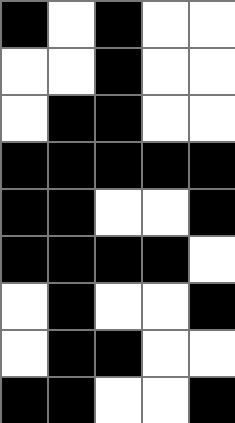[["black", "white", "black", "white", "white"], ["white", "white", "black", "white", "white"], ["white", "black", "black", "white", "white"], ["black", "black", "black", "black", "black"], ["black", "black", "white", "white", "black"], ["black", "black", "black", "black", "white"], ["white", "black", "white", "white", "black"], ["white", "black", "black", "white", "white"], ["black", "black", "white", "white", "black"]]